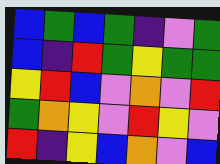[["blue", "green", "blue", "green", "indigo", "violet", "green"], ["blue", "indigo", "red", "green", "yellow", "green", "green"], ["yellow", "red", "blue", "violet", "orange", "violet", "red"], ["green", "orange", "yellow", "violet", "red", "yellow", "violet"], ["red", "indigo", "yellow", "blue", "orange", "violet", "blue"]]